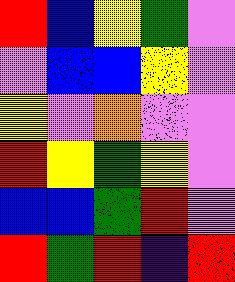[["red", "blue", "yellow", "green", "violet"], ["violet", "blue", "blue", "yellow", "violet"], ["yellow", "violet", "orange", "violet", "violet"], ["red", "yellow", "green", "yellow", "violet"], ["blue", "blue", "green", "red", "violet"], ["red", "green", "red", "indigo", "red"]]